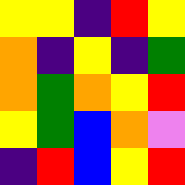[["yellow", "yellow", "indigo", "red", "yellow"], ["orange", "indigo", "yellow", "indigo", "green"], ["orange", "green", "orange", "yellow", "red"], ["yellow", "green", "blue", "orange", "violet"], ["indigo", "red", "blue", "yellow", "red"]]